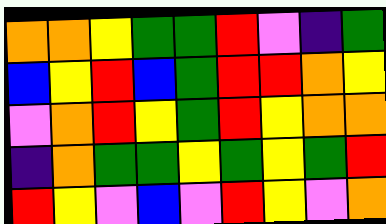[["orange", "orange", "yellow", "green", "green", "red", "violet", "indigo", "green"], ["blue", "yellow", "red", "blue", "green", "red", "red", "orange", "yellow"], ["violet", "orange", "red", "yellow", "green", "red", "yellow", "orange", "orange"], ["indigo", "orange", "green", "green", "yellow", "green", "yellow", "green", "red"], ["red", "yellow", "violet", "blue", "violet", "red", "yellow", "violet", "orange"]]